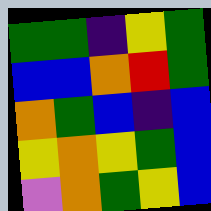[["green", "green", "indigo", "yellow", "green"], ["blue", "blue", "orange", "red", "green"], ["orange", "green", "blue", "indigo", "blue"], ["yellow", "orange", "yellow", "green", "blue"], ["violet", "orange", "green", "yellow", "blue"]]